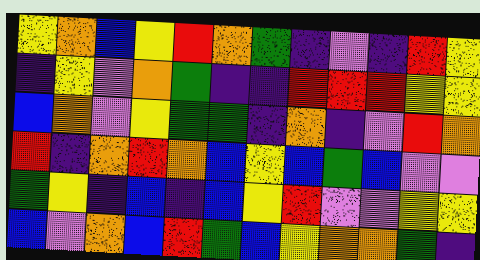[["yellow", "orange", "blue", "yellow", "red", "orange", "green", "indigo", "violet", "indigo", "red", "yellow"], ["indigo", "yellow", "violet", "orange", "green", "indigo", "indigo", "red", "red", "red", "yellow", "yellow"], ["blue", "orange", "violet", "yellow", "green", "green", "indigo", "orange", "indigo", "violet", "red", "orange"], ["red", "indigo", "orange", "red", "orange", "blue", "yellow", "blue", "green", "blue", "violet", "violet"], ["green", "yellow", "indigo", "blue", "indigo", "blue", "yellow", "red", "violet", "violet", "yellow", "yellow"], ["blue", "violet", "orange", "blue", "red", "green", "blue", "yellow", "orange", "orange", "green", "indigo"]]